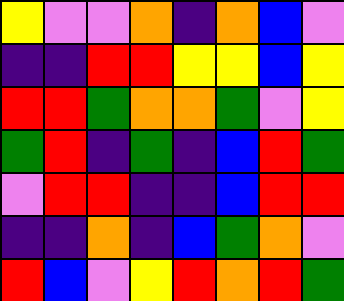[["yellow", "violet", "violet", "orange", "indigo", "orange", "blue", "violet"], ["indigo", "indigo", "red", "red", "yellow", "yellow", "blue", "yellow"], ["red", "red", "green", "orange", "orange", "green", "violet", "yellow"], ["green", "red", "indigo", "green", "indigo", "blue", "red", "green"], ["violet", "red", "red", "indigo", "indigo", "blue", "red", "red"], ["indigo", "indigo", "orange", "indigo", "blue", "green", "orange", "violet"], ["red", "blue", "violet", "yellow", "red", "orange", "red", "green"]]